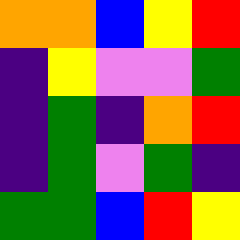[["orange", "orange", "blue", "yellow", "red"], ["indigo", "yellow", "violet", "violet", "green"], ["indigo", "green", "indigo", "orange", "red"], ["indigo", "green", "violet", "green", "indigo"], ["green", "green", "blue", "red", "yellow"]]